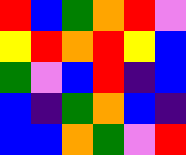[["red", "blue", "green", "orange", "red", "violet"], ["yellow", "red", "orange", "red", "yellow", "blue"], ["green", "violet", "blue", "red", "indigo", "blue"], ["blue", "indigo", "green", "orange", "blue", "indigo"], ["blue", "blue", "orange", "green", "violet", "red"]]